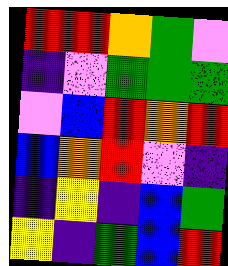[["red", "red", "orange", "green", "violet"], ["indigo", "violet", "green", "green", "green"], ["violet", "blue", "red", "orange", "red"], ["blue", "orange", "red", "violet", "indigo"], ["indigo", "yellow", "indigo", "blue", "green"], ["yellow", "indigo", "green", "blue", "red"]]